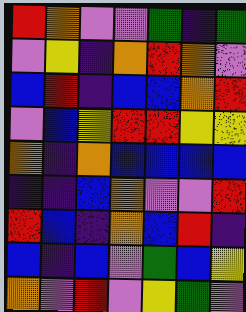[["red", "orange", "violet", "violet", "green", "indigo", "green"], ["violet", "yellow", "indigo", "orange", "red", "orange", "violet"], ["blue", "red", "indigo", "blue", "blue", "orange", "red"], ["violet", "blue", "yellow", "red", "red", "yellow", "yellow"], ["orange", "indigo", "orange", "blue", "blue", "blue", "blue"], ["indigo", "indigo", "blue", "orange", "violet", "violet", "red"], ["red", "blue", "indigo", "orange", "blue", "red", "indigo"], ["blue", "indigo", "blue", "violet", "green", "blue", "yellow"], ["orange", "violet", "red", "violet", "yellow", "green", "violet"]]